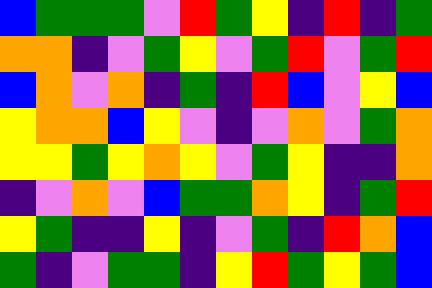[["blue", "green", "green", "green", "violet", "red", "green", "yellow", "indigo", "red", "indigo", "green"], ["orange", "orange", "indigo", "violet", "green", "yellow", "violet", "green", "red", "violet", "green", "red"], ["blue", "orange", "violet", "orange", "indigo", "green", "indigo", "red", "blue", "violet", "yellow", "blue"], ["yellow", "orange", "orange", "blue", "yellow", "violet", "indigo", "violet", "orange", "violet", "green", "orange"], ["yellow", "yellow", "green", "yellow", "orange", "yellow", "violet", "green", "yellow", "indigo", "indigo", "orange"], ["indigo", "violet", "orange", "violet", "blue", "green", "green", "orange", "yellow", "indigo", "green", "red"], ["yellow", "green", "indigo", "indigo", "yellow", "indigo", "violet", "green", "indigo", "red", "orange", "blue"], ["green", "indigo", "violet", "green", "green", "indigo", "yellow", "red", "green", "yellow", "green", "blue"]]